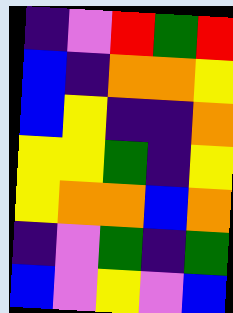[["indigo", "violet", "red", "green", "red"], ["blue", "indigo", "orange", "orange", "yellow"], ["blue", "yellow", "indigo", "indigo", "orange"], ["yellow", "yellow", "green", "indigo", "yellow"], ["yellow", "orange", "orange", "blue", "orange"], ["indigo", "violet", "green", "indigo", "green"], ["blue", "violet", "yellow", "violet", "blue"]]